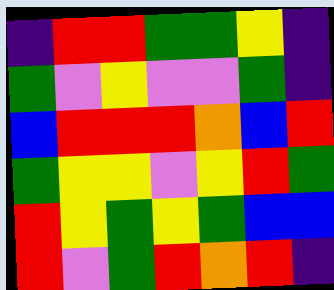[["indigo", "red", "red", "green", "green", "yellow", "indigo"], ["green", "violet", "yellow", "violet", "violet", "green", "indigo"], ["blue", "red", "red", "red", "orange", "blue", "red"], ["green", "yellow", "yellow", "violet", "yellow", "red", "green"], ["red", "yellow", "green", "yellow", "green", "blue", "blue"], ["red", "violet", "green", "red", "orange", "red", "indigo"]]